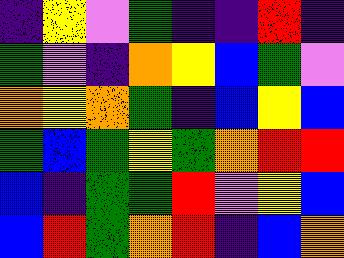[["indigo", "yellow", "violet", "green", "indigo", "indigo", "red", "indigo"], ["green", "violet", "indigo", "orange", "yellow", "blue", "green", "violet"], ["orange", "yellow", "orange", "green", "indigo", "blue", "yellow", "blue"], ["green", "blue", "green", "yellow", "green", "orange", "red", "red"], ["blue", "indigo", "green", "green", "red", "violet", "yellow", "blue"], ["blue", "red", "green", "orange", "red", "indigo", "blue", "orange"]]